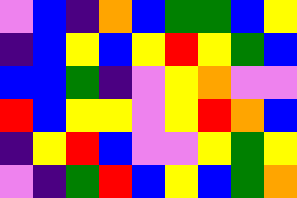[["violet", "blue", "indigo", "orange", "blue", "green", "green", "blue", "yellow"], ["indigo", "blue", "yellow", "blue", "yellow", "red", "yellow", "green", "blue"], ["blue", "blue", "green", "indigo", "violet", "yellow", "orange", "violet", "violet"], ["red", "blue", "yellow", "yellow", "violet", "yellow", "red", "orange", "blue"], ["indigo", "yellow", "red", "blue", "violet", "violet", "yellow", "green", "yellow"], ["violet", "indigo", "green", "red", "blue", "yellow", "blue", "green", "orange"]]